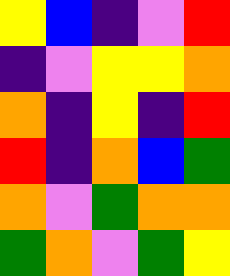[["yellow", "blue", "indigo", "violet", "red"], ["indigo", "violet", "yellow", "yellow", "orange"], ["orange", "indigo", "yellow", "indigo", "red"], ["red", "indigo", "orange", "blue", "green"], ["orange", "violet", "green", "orange", "orange"], ["green", "orange", "violet", "green", "yellow"]]